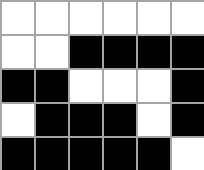[["white", "white", "white", "white", "white", "white"], ["white", "white", "black", "black", "black", "black"], ["black", "black", "white", "white", "white", "black"], ["white", "black", "black", "black", "white", "black"], ["black", "black", "black", "black", "black", "white"]]